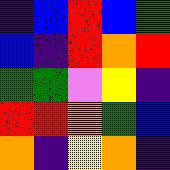[["indigo", "blue", "red", "blue", "green"], ["blue", "indigo", "red", "orange", "red"], ["green", "green", "violet", "yellow", "indigo"], ["red", "red", "orange", "green", "blue"], ["orange", "indigo", "yellow", "orange", "indigo"]]